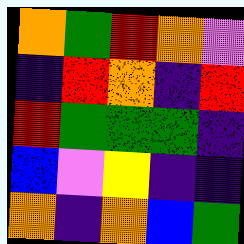[["orange", "green", "red", "orange", "violet"], ["indigo", "red", "orange", "indigo", "red"], ["red", "green", "green", "green", "indigo"], ["blue", "violet", "yellow", "indigo", "indigo"], ["orange", "indigo", "orange", "blue", "green"]]